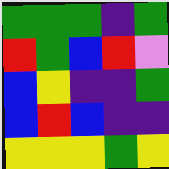[["green", "green", "green", "indigo", "green"], ["red", "green", "blue", "red", "violet"], ["blue", "yellow", "indigo", "indigo", "green"], ["blue", "red", "blue", "indigo", "indigo"], ["yellow", "yellow", "yellow", "green", "yellow"]]